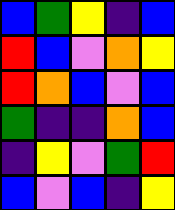[["blue", "green", "yellow", "indigo", "blue"], ["red", "blue", "violet", "orange", "yellow"], ["red", "orange", "blue", "violet", "blue"], ["green", "indigo", "indigo", "orange", "blue"], ["indigo", "yellow", "violet", "green", "red"], ["blue", "violet", "blue", "indigo", "yellow"]]